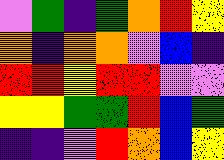[["violet", "green", "indigo", "green", "orange", "red", "yellow"], ["orange", "indigo", "orange", "orange", "violet", "blue", "indigo"], ["red", "red", "yellow", "red", "red", "violet", "violet"], ["yellow", "yellow", "green", "green", "red", "blue", "green"], ["indigo", "indigo", "violet", "red", "orange", "blue", "yellow"]]